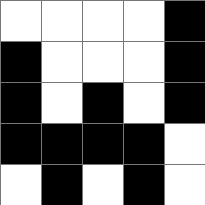[["white", "white", "white", "white", "black"], ["black", "white", "white", "white", "black"], ["black", "white", "black", "white", "black"], ["black", "black", "black", "black", "white"], ["white", "black", "white", "black", "white"]]